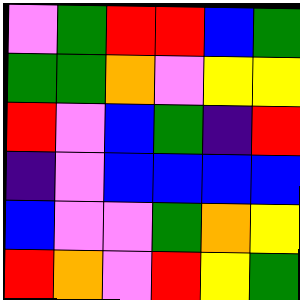[["violet", "green", "red", "red", "blue", "green"], ["green", "green", "orange", "violet", "yellow", "yellow"], ["red", "violet", "blue", "green", "indigo", "red"], ["indigo", "violet", "blue", "blue", "blue", "blue"], ["blue", "violet", "violet", "green", "orange", "yellow"], ["red", "orange", "violet", "red", "yellow", "green"]]